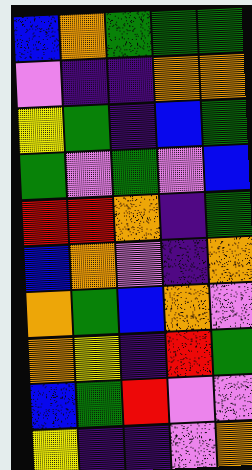[["blue", "orange", "green", "green", "green"], ["violet", "indigo", "indigo", "orange", "orange"], ["yellow", "green", "indigo", "blue", "green"], ["green", "violet", "green", "violet", "blue"], ["red", "red", "orange", "indigo", "green"], ["blue", "orange", "violet", "indigo", "orange"], ["orange", "green", "blue", "orange", "violet"], ["orange", "yellow", "indigo", "red", "green"], ["blue", "green", "red", "violet", "violet"], ["yellow", "indigo", "indigo", "violet", "orange"]]